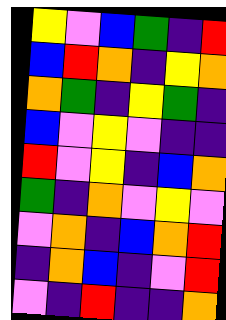[["yellow", "violet", "blue", "green", "indigo", "red"], ["blue", "red", "orange", "indigo", "yellow", "orange"], ["orange", "green", "indigo", "yellow", "green", "indigo"], ["blue", "violet", "yellow", "violet", "indigo", "indigo"], ["red", "violet", "yellow", "indigo", "blue", "orange"], ["green", "indigo", "orange", "violet", "yellow", "violet"], ["violet", "orange", "indigo", "blue", "orange", "red"], ["indigo", "orange", "blue", "indigo", "violet", "red"], ["violet", "indigo", "red", "indigo", "indigo", "orange"]]